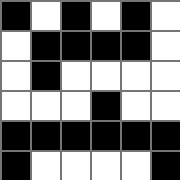[["black", "white", "black", "white", "black", "white"], ["white", "black", "black", "black", "black", "white"], ["white", "black", "white", "white", "white", "white"], ["white", "white", "white", "black", "white", "white"], ["black", "black", "black", "black", "black", "black"], ["black", "white", "white", "white", "white", "black"]]